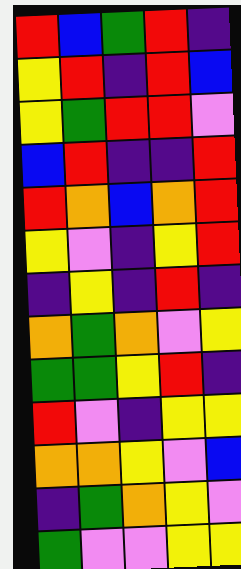[["red", "blue", "green", "red", "indigo"], ["yellow", "red", "indigo", "red", "blue"], ["yellow", "green", "red", "red", "violet"], ["blue", "red", "indigo", "indigo", "red"], ["red", "orange", "blue", "orange", "red"], ["yellow", "violet", "indigo", "yellow", "red"], ["indigo", "yellow", "indigo", "red", "indigo"], ["orange", "green", "orange", "violet", "yellow"], ["green", "green", "yellow", "red", "indigo"], ["red", "violet", "indigo", "yellow", "yellow"], ["orange", "orange", "yellow", "violet", "blue"], ["indigo", "green", "orange", "yellow", "violet"], ["green", "violet", "violet", "yellow", "yellow"]]